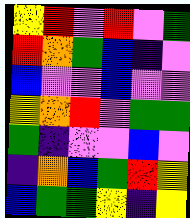[["yellow", "red", "violet", "red", "violet", "green"], ["red", "orange", "green", "blue", "indigo", "violet"], ["blue", "violet", "violet", "blue", "violet", "violet"], ["yellow", "orange", "red", "violet", "green", "green"], ["green", "indigo", "violet", "violet", "blue", "violet"], ["indigo", "orange", "blue", "green", "red", "yellow"], ["blue", "green", "green", "yellow", "indigo", "yellow"]]